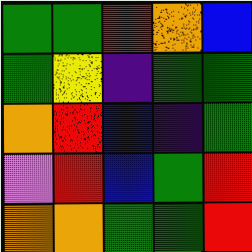[["green", "green", "red", "orange", "blue"], ["green", "yellow", "indigo", "green", "green"], ["orange", "red", "blue", "indigo", "green"], ["violet", "red", "blue", "green", "red"], ["orange", "orange", "green", "green", "red"]]